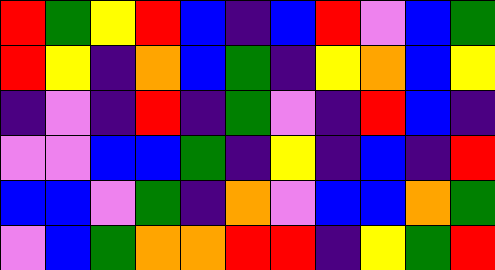[["red", "green", "yellow", "red", "blue", "indigo", "blue", "red", "violet", "blue", "green"], ["red", "yellow", "indigo", "orange", "blue", "green", "indigo", "yellow", "orange", "blue", "yellow"], ["indigo", "violet", "indigo", "red", "indigo", "green", "violet", "indigo", "red", "blue", "indigo"], ["violet", "violet", "blue", "blue", "green", "indigo", "yellow", "indigo", "blue", "indigo", "red"], ["blue", "blue", "violet", "green", "indigo", "orange", "violet", "blue", "blue", "orange", "green"], ["violet", "blue", "green", "orange", "orange", "red", "red", "indigo", "yellow", "green", "red"]]